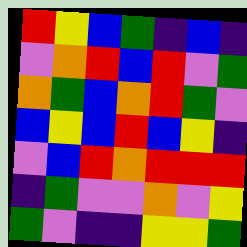[["red", "yellow", "blue", "green", "indigo", "blue", "indigo"], ["violet", "orange", "red", "blue", "red", "violet", "green"], ["orange", "green", "blue", "orange", "red", "green", "violet"], ["blue", "yellow", "blue", "red", "blue", "yellow", "indigo"], ["violet", "blue", "red", "orange", "red", "red", "red"], ["indigo", "green", "violet", "violet", "orange", "violet", "yellow"], ["green", "violet", "indigo", "indigo", "yellow", "yellow", "green"]]